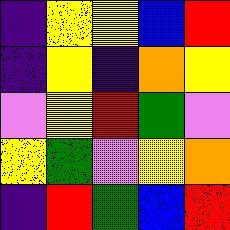[["indigo", "yellow", "yellow", "blue", "red"], ["indigo", "yellow", "indigo", "orange", "yellow"], ["violet", "yellow", "red", "green", "violet"], ["yellow", "green", "violet", "yellow", "orange"], ["indigo", "red", "green", "blue", "red"]]